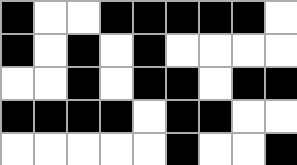[["black", "white", "white", "black", "black", "black", "black", "black", "white"], ["black", "white", "black", "white", "black", "white", "white", "white", "white"], ["white", "white", "black", "white", "black", "black", "white", "black", "black"], ["black", "black", "black", "black", "white", "black", "black", "white", "white"], ["white", "white", "white", "white", "white", "black", "white", "white", "black"]]